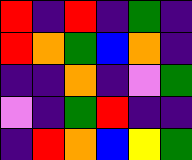[["red", "indigo", "red", "indigo", "green", "indigo"], ["red", "orange", "green", "blue", "orange", "indigo"], ["indigo", "indigo", "orange", "indigo", "violet", "green"], ["violet", "indigo", "green", "red", "indigo", "indigo"], ["indigo", "red", "orange", "blue", "yellow", "green"]]